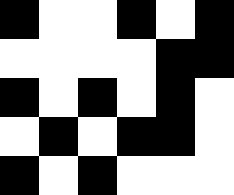[["black", "white", "white", "black", "white", "black"], ["white", "white", "white", "white", "black", "black"], ["black", "white", "black", "white", "black", "white"], ["white", "black", "white", "black", "black", "white"], ["black", "white", "black", "white", "white", "white"]]